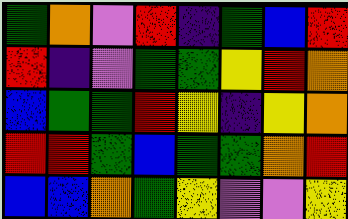[["green", "orange", "violet", "red", "indigo", "green", "blue", "red"], ["red", "indigo", "violet", "green", "green", "yellow", "red", "orange"], ["blue", "green", "green", "red", "yellow", "indigo", "yellow", "orange"], ["red", "red", "green", "blue", "green", "green", "orange", "red"], ["blue", "blue", "orange", "green", "yellow", "violet", "violet", "yellow"]]